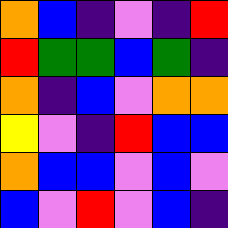[["orange", "blue", "indigo", "violet", "indigo", "red"], ["red", "green", "green", "blue", "green", "indigo"], ["orange", "indigo", "blue", "violet", "orange", "orange"], ["yellow", "violet", "indigo", "red", "blue", "blue"], ["orange", "blue", "blue", "violet", "blue", "violet"], ["blue", "violet", "red", "violet", "blue", "indigo"]]